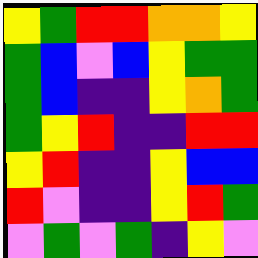[["yellow", "green", "red", "red", "orange", "orange", "yellow"], ["green", "blue", "violet", "blue", "yellow", "green", "green"], ["green", "blue", "indigo", "indigo", "yellow", "orange", "green"], ["green", "yellow", "red", "indigo", "indigo", "red", "red"], ["yellow", "red", "indigo", "indigo", "yellow", "blue", "blue"], ["red", "violet", "indigo", "indigo", "yellow", "red", "green"], ["violet", "green", "violet", "green", "indigo", "yellow", "violet"]]